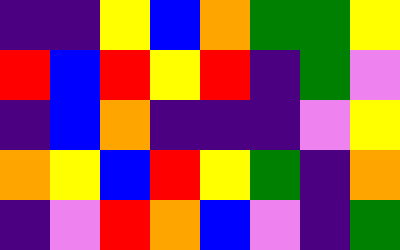[["indigo", "indigo", "yellow", "blue", "orange", "green", "green", "yellow"], ["red", "blue", "red", "yellow", "red", "indigo", "green", "violet"], ["indigo", "blue", "orange", "indigo", "indigo", "indigo", "violet", "yellow"], ["orange", "yellow", "blue", "red", "yellow", "green", "indigo", "orange"], ["indigo", "violet", "red", "orange", "blue", "violet", "indigo", "green"]]